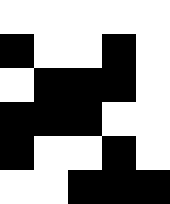[["white", "white", "white", "white", "white"], ["black", "white", "white", "black", "white"], ["white", "black", "black", "black", "white"], ["black", "black", "black", "white", "white"], ["black", "white", "white", "black", "white"], ["white", "white", "black", "black", "black"]]